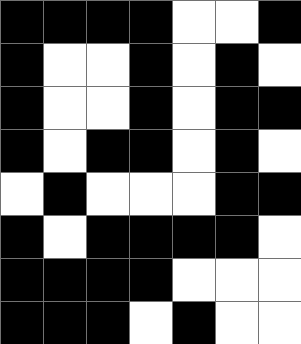[["black", "black", "black", "black", "white", "white", "black"], ["black", "white", "white", "black", "white", "black", "white"], ["black", "white", "white", "black", "white", "black", "black"], ["black", "white", "black", "black", "white", "black", "white"], ["white", "black", "white", "white", "white", "black", "black"], ["black", "white", "black", "black", "black", "black", "white"], ["black", "black", "black", "black", "white", "white", "white"], ["black", "black", "black", "white", "black", "white", "white"]]